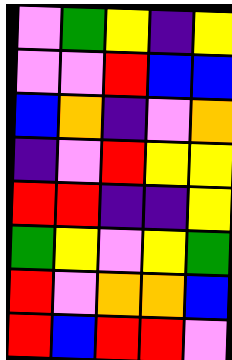[["violet", "green", "yellow", "indigo", "yellow"], ["violet", "violet", "red", "blue", "blue"], ["blue", "orange", "indigo", "violet", "orange"], ["indigo", "violet", "red", "yellow", "yellow"], ["red", "red", "indigo", "indigo", "yellow"], ["green", "yellow", "violet", "yellow", "green"], ["red", "violet", "orange", "orange", "blue"], ["red", "blue", "red", "red", "violet"]]